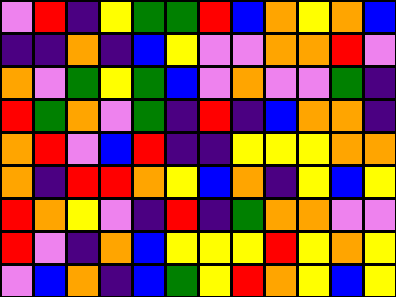[["violet", "red", "indigo", "yellow", "green", "green", "red", "blue", "orange", "yellow", "orange", "blue"], ["indigo", "indigo", "orange", "indigo", "blue", "yellow", "violet", "violet", "orange", "orange", "red", "violet"], ["orange", "violet", "green", "yellow", "green", "blue", "violet", "orange", "violet", "violet", "green", "indigo"], ["red", "green", "orange", "violet", "green", "indigo", "red", "indigo", "blue", "orange", "orange", "indigo"], ["orange", "red", "violet", "blue", "red", "indigo", "indigo", "yellow", "yellow", "yellow", "orange", "orange"], ["orange", "indigo", "red", "red", "orange", "yellow", "blue", "orange", "indigo", "yellow", "blue", "yellow"], ["red", "orange", "yellow", "violet", "indigo", "red", "indigo", "green", "orange", "orange", "violet", "violet"], ["red", "violet", "indigo", "orange", "blue", "yellow", "yellow", "yellow", "red", "yellow", "orange", "yellow"], ["violet", "blue", "orange", "indigo", "blue", "green", "yellow", "red", "orange", "yellow", "blue", "yellow"]]